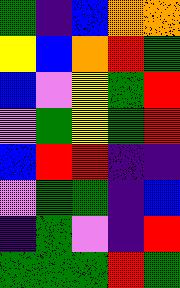[["green", "indigo", "blue", "orange", "orange"], ["yellow", "blue", "orange", "red", "green"], ["blue", "violet", "yellow", "green", "red"], ["violet", "green", "yellow", "green", "red"], ["blue", "red", "red", "indigo", "indigo"], ["violet", "green", "green", "indigo", "blue"], ["indigo", "green", "violet", "indigo", "red"], ["green", "green", "green", "red", "green"]]